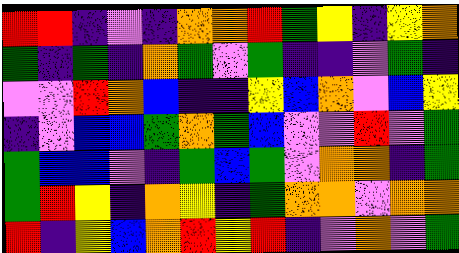[["red", "red", "indigo", "violet", "indigo", "orange", "orange", "red", "green", "yellow", "indigo", "yellow", "orange"], ["green", "indigo", "green", "indigo", "orange", "green", "violet", "green", "indigo", "indigo", "violet", "green", "indigo"], ["violet", "violet", "red", "orange", "blue", "indigo", "indigo", "yellow", "blue", "orange", "violet", "blue", "yellow"], ["indigo", "violet", "blue", "blue", "green", "orange", "green", "blue", "violet", "violet", "red", "violet", "green"], ["green", "blue", "blue", "violet", "indigo", "green", "blue", "green", "violet", "orange", "orange", "indigo", "green"], ["green", "red", "yellow", "indigo", "orange", "yellow", "indigo", "green", "orange", "orange", "violet", "orange", "orange"], ["red", "indigo", "yellow", "blue", "orange", "red", "yellow", "red", "indigo", "violet", "orange", "violet", "green"]]